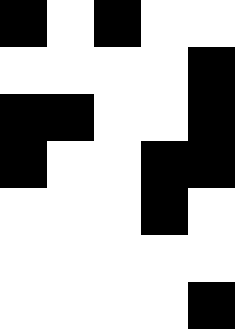[["black", "white", "black", "white", "white"], ["white", "white", "white", "white", "black"], ["black", "black", "white", "white", "black"], ["black", "white", "white", "black", "black"], ["white", "white", "white", "black", "white"], ["white", "white", "white", "white", "white"], ["white", "white", "white", "white", "black"]]